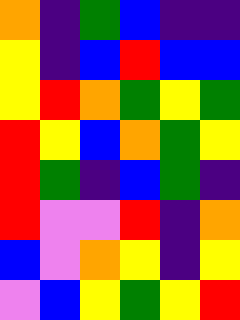[["orange", "indigo", "green", "blue", "indigo", "indigo"], ["yellow", "indigo", "blue", "red", "blue", "blue"], ["yellow", "red", "orange", "green", "yellow", "green"], ["red", "yellow", "blue", "orange", "green", "yellow"], ["red", "green", "indigo", "blue", "green", "indigo"], ["red", "violet", "violet", "red", "indigo", "orange"], ["blue", "violet", "orange", "yellow", "indigo", "yellow"], ["violet", "blue", "yellow", "green", "yellow", "red"]]